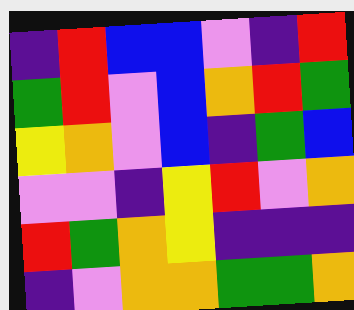[["indigo", "red", "blue", "blue", "violet", "indigo", "red"], ["green", "red", "violet", "blue", "orange", "red", "green"], ["yellow", "orange", "violet", "blue", "indigo", "green", "blue"], ["violet", "violet", "indigo", "yellow", "red", "violet", "orange"], ["red", "green", "orange", "yellow", "indigo", "indigo", "indigo"], ["indigo", "violet", "orange", "orange", "green", "green", "orange"]]